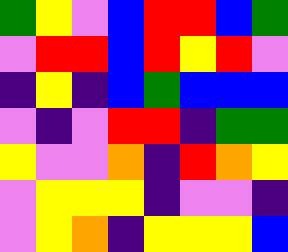[["green", "yellow", "violet", "blue", "red", "red", "blue", "green"], ["violet", "red", "red", "blue", "red", "yellow", "red", "violet"], ["indigo", "yellow", "indigo", "blue", "green", "blue", "blue", "blue"], ["violet", "indigo", "violet", "red", "red", "indigo", "green", "green"], ["yellow", "violet", "violet", "orange", "indigo", "red", "orange", "yellow"], ["violet", "yellow", "yellow", "yellow", "indigo", "violet", "violet", "indigo"], ["violet", "yellow", "orange", "indigo", "yellow", "yellow", "yellow", "blue"]]